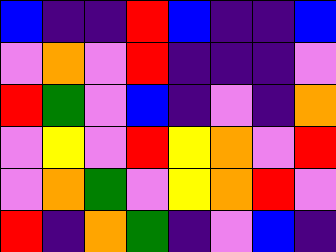[["blue", "indigo", "indigo", "red", "blue", "indigo", "indigo", "blue"], ["violet", "orange", "violet", "red", "indigo", "indigo", "indigo", "violet"], ["red", "green", "violet", "blue", "indigo", "violet", "indigo", "orange"], ["violet", "yellow", "violet", "red", "yellow", "orange", "violet", "red"], ["violet", "orange", "green", "violet", "yellow", "orange", "red", "violet"], ["red", "indigo", "orange", "green", "indigo", "violet", "blue", "indigo"]]